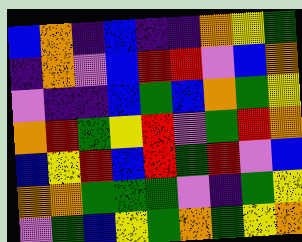[["blue", "orange", "indigo", "blue", "indigo", "indigo", "orange", "yellow", "green"], ["indigo", "orange", "violet", "blue", "red", "red", "violet", "blue", "orange"], ["violet", "indigo", "indigo", "blue", "green", "blue", "orange", "green", "yellow"], ["orange", "red", "green", "yellow", "red", "violet", "green", "red", "orange"], ["blue", "yellow", "red", "blue", "red", "green", "red", "violet", "blue"], ["orange", "orange", "green", "green", "green", "violet", "indigo", "green", "yellow"], ["violet", "green", "blue", "yellow", "green", "orange", "green", "yellow", "orange"]]